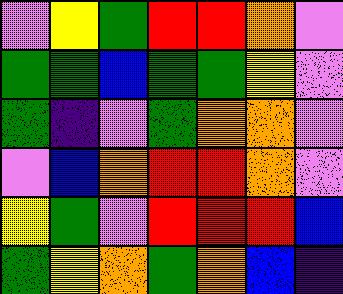[["violet", "yellow", "green", "red", "red", "orange", "violet"], ["green", "green", "blue", "green", "green", "yellow", "violet"], ["green", "indigo", "violet", "green", "orange", "orange", "violet"], ["violet", "blue", "orange", "red", "red", "orange", "violet"], ["yellow", "green", "violet", "red", "red", "red", "blue"], ["green", "yellow", "orange", "green", "orange", "blue", "indigo"]]